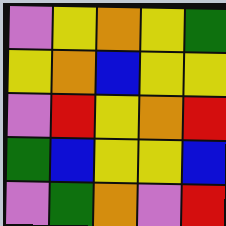[["violet", "yellow", "orange", "yellow", "green"], ["yellow", "orange", "blue", "yellow", "yellow"], ["violet", "red", "yellow", "orange", "red"], ["green", "blue", "yellow", "yellow", "blue"], ["violet", "green", "orange", "violet", "red"]]